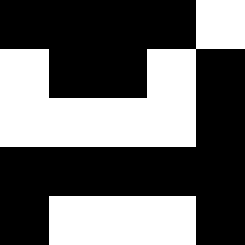[["black", "black", "black", "black", "white"], ["white", "black", "black", "white", "black"], ["white", "white", "white", "white", "black"], ["black", "black", "black", "black", "black"], ["black", "white", "white", "white", "black"]]